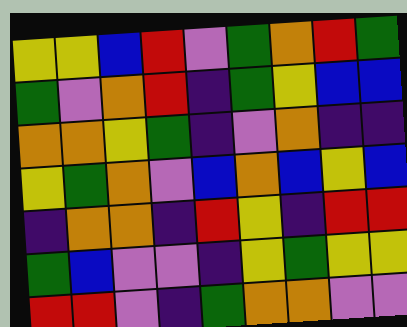[["yellow", "yellow", "blue", "red", "violet", "green", "orange", "red", "green"], ["green", "violet", "orange", "red", "indigo", "green", "yellow", "blue", "blue"], ["orange", "orange", "yellow", "green", "indigo", "violet", "orange", "indigo", "indigo"], ["yellow", "green", "orange", "violet", "blue", "orange", "blue", "yellow", "blue"], ["indigo", "orange", "orange", "indigo", "red", "yellow", "indigo", "red", "red"], ["green", "blue", "violet", "violet", "indigo", "yellow", "green", "yellow", "yellow"], ["red", "red", "violet", "indigo", "green", "orange", "orange", "violet", "violet"]]